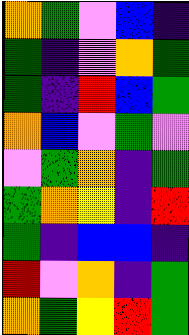[["orange", "green", "violet", "blue", "indigo"], ["green", "indigo", "violet", "orange", "green"], ["green", "indigo", "red", "blue", "green"], ["orange", "blue", "violet", "green", "violet"], ["violet", "green", "orange", "indigo", "green"], ["green", "orange", "yellow", "indigo", "red"], ["green", "indigo", "blue", "blue", "indigo"], ["red", "violet", "orange", "indigo", "green"], ["orange", "green", "yellow", "red", "green"]]